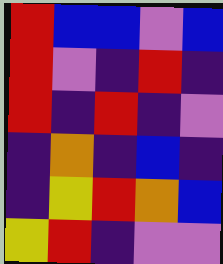[["red", "blue", "blue", "violet", "blue"], ["red", "violet", "indigo", "red", "indigo"], ["red", "indigo", "red", "indigo", "violet"], ["indigo", "orange", "indigo", "blue", "indigo"], ["indigo", "yellow", "red", "orange", "blue"], ["yellow", "red", "indigo", "violet", "violet"]]